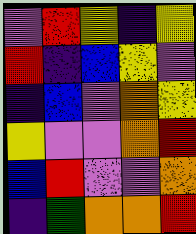[["violet", "red", "yellow", "indigo", "yellow"], ["red", "indigo", "blue", "yellow", "violet"], ["indigo", "blue", "violet", "orange", "yellow"], ["yellow", "violet", "violet", "orange", "red"], ["blue", "red", "violet", "violet", "orange"], ["indigo", "green", "orange", "orange", "red"]]